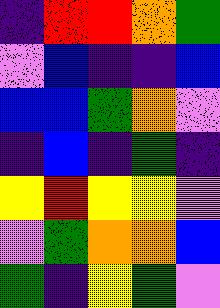[["indigo", "red", "red", "orange", "green"], ["violet", "blue", "indigo", "indigo", "blue"], ["blue", "blue", "green", "orange", "violet"], ["indigo", "blue", "indigo", "green", "indigo"], ["yellow", "red", "yellow", "yellow", "violet"], ["violet", "green", "orange", "orange", "blue"], ["green", "indigo", "yellow", "green", "violet"]]